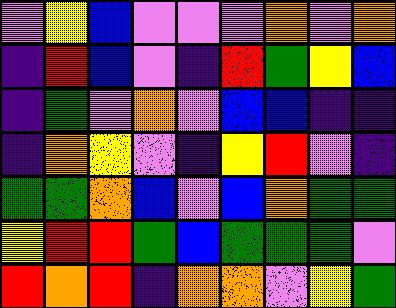[["violet", "yellow", "blue", "violet", "violet", "violet", "orange", "violet", "orange"], ["indigo", "red", "blue", "violet", "indigo", "red", "green", "yellow", "blue"], ["indigo", "green", "violet", "orange", "violet", "blue", "blue", "indigo", "indigo"], ["indigo", "orange", "yellow", "violet", "indigo", "yellow", "red", "violet", "indigo"], ["green", "green", "orange", "blue", "violet", "blue", "orange", "green", "green"], ["yellow", "red", "red", "green", "blue", "green", "green", "green", "violet"], ["red", "orange", "red", "indigo", "orange", "orange", "violet", "yellow", "green"]]